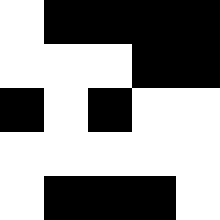[["white", "black", "black", "black", "black"], ["white", "white", "white", "black", "black"], ["black", "white", "black", "white", "white"], ["white", "white", "white", "white", "white"], ["white", "black", "black", "black", "white"]]